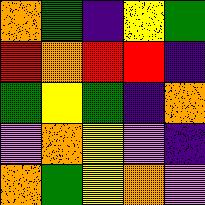[["orange", "green", "indigo", "yellow", "green"], ["red", "orange", "red", "red", "indigo"], ["green", "yellow", "green", "indigo", "orange"], ["violet", "orange", "yellow", "violet", "indigo"], ["orange", "green", "yellow", "orange", "violet"]]